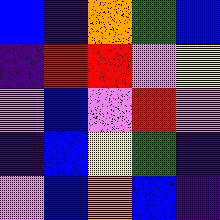[["blue", "indigo", "orange", "green", "blue"], ["indigo", "red", "red", "violet", "yellow"], ["violet", "blue", "violet", "red", "violet"], ["indigo", "blue", "yellow", "green", "indigo"], ["violet", "blue", "orange", "blue", "indigo"]]